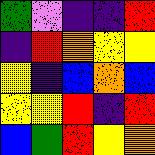[["green", "violet", "indigo", "indigo", "red"], ["indigo", "red", "orange", "yellow", "yellow"], ["yellow", "indigo", "blue", "orange", "blue"], ["yellow", "yellow", "red", "indigo", "red"], ["blue", "green", "red", "yellow", "orange"]]